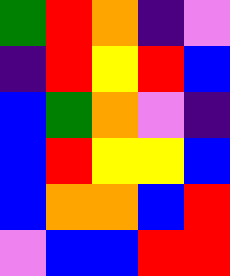[["green", "red", "orange", "indigo", "violet"], ["indigo", "red", "yellow", "red", "blue"], ["blue", "green", "orange", "violet", "indigo"], ["blue", "red", "yellow", "yellow", "blue"], ["blue", "orange", "orange", "blue", "red"], ["violet", "blue", "blue", "red", "red"]]